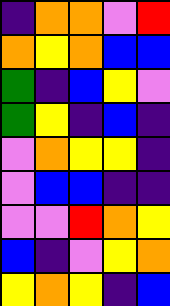[["indigo", "orange", "orange", "violet", "red"], ["orange", "yellow", "orange", "blue", "blue"], ["green", "indigo", "blue", "yellow", "violet"], ["green", "yellow", "indigo", "blue", "indigo"], ["violet", "orange", "yellow", "yellow", "indigo"], ["violet", "blue", "blue", "indigo", "indigo"], ["violet", "violet", "red", "orange", "yellow"], ["blue", "indigo", "violet", "yellow", "orange"], ["yellow", "orange", "yellow", "indigo", "blue"]]